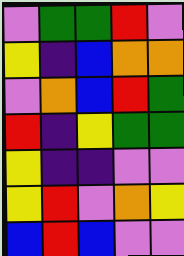[["violet", "green", "green", "red", "violet"], ["yellow", "indigo", "blue", "orange", "orange"], ["violet", "orange", "blue", "red", "green"], ["red", "indigo", "yellow", "green", "green"], ["yellow", "indigo", "indigo", "violet", "violet"], ["yellow", "red", "violet", "orange", "yellow"], ["blue", "red", "blue", "violet", "violet"]]